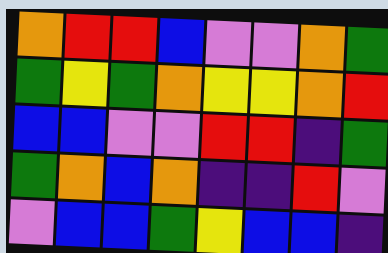[["orange", "red", "red", "blue", "violet", "violet", "orange", "green"], ["green", "yellow", "green", "orange", "yellow", "yellow", "orange", "red"], ["blue", "blue", "violet", "violet", "red", "red", "indigo", "green"], ["green", "orange", "blue", "orange", "indigo", "indigo", "red", "violet"], ["violet", "blue", "blue", "green", "yellow", "blue", "blue", "indigo"]]